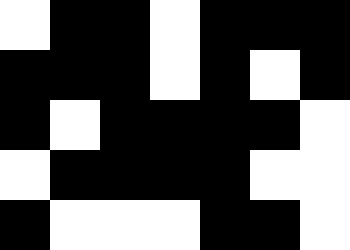[["white", "black", "black", "white", "black", "black", "black"], ["black", "black", "black", "white", "black", "white", "black"], ["black", "white", "black", "black", "black", "black", "white"], ["white", "black", "black", "black", "black", "white", "white"], ["black", "white", "white", "white", "black", "black", "white"]]